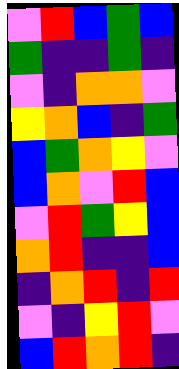[["violet", "red", "blue", "green", "blue"], ["green", "indigo", "indigo", "green", "indigo"], ["violet", "indigo", "orange", "orange", "violet"], ["yellow", "orange", "blue", "indigo", "green"], ["blue", "green", "orange", "yellow", "violet"], ["blue", "orange", "violet", "red", "blue"], ["violet", "red", "green", "yellow", "blue"], ["orange", "red", "indigo", "indigo", "blue"], ["indigo", "orange", "red", "indigo", "red"], ["violet", "indigo", "yellow", "red", "violet"], ["blue", "red", "orange", "red", "indigo"]]